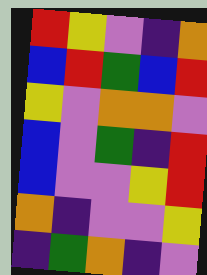[["red", "yellow", "violet", "indigo", "orange"], ["blue", "red", "green", "blue", "red"], ["yellow", "violet", "orange", "orange", "violet"], ["blue", "violet", "green", "indigo", "red"], ["blue", "violet", "violet", "yellow", "red"], ["orange", "indigo", "violet", "violet", "yellow"], ["indigo", "green", "orange", "indigo", "violet"]]